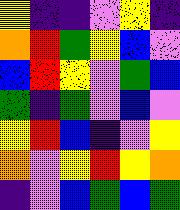[["yellow", "indigo", "indigo", "violet", "yellow", "indigo"], ["orange", "red", "green", "yellow", "blue", "violet"], ["blue", "red", "yellow", "violet", "green", "blue"], ["green", "indigo", "green", "violet", "blue", "violet"], ["yellow", "red", "blue", "indigo", "violet", "yellow"], ["orange", "violet", "yellow", "red", "yellow", "orange"], ["indigo", "violet", "blue", "green", "blue", "green"]]